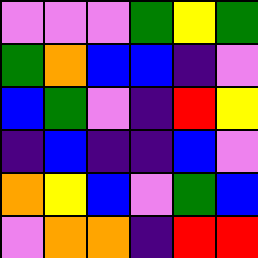[["violet", "violet", "violet", "green", "yellow", "green"], ["green", "orange", "blue", "blue", "indigo", "violet"], ["blue", "green", "violet", "indigo", "red", "yellow"], ["indigo", "blue", "indigo", "indigo", "blue", "violet"], ["orange", "yellow", "blue", "violet", "green", "blue"], ["violet", "orange", "orange", "indigo", "red", "red"]]